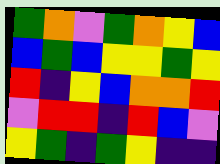[["green", "orange", "violet", "green", "orange", "yellow", "blue"], ["blue", "green", "blue", "yellow", "yellow", "green", "yellow"], ["red", "indigo", "yellow", "blue", "orange", "orange", "red"], ["violet", "red", "red", "indigo", "red", "blue", "violet"], ["yellow", "green", "indigo", "green", "yellow", "indigo", "indigo"]]